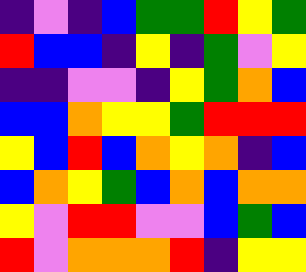[["indigo", "violet", "indigo", "blue", "green", "green", "red", "yellow", "green"], ["red", "blue", "blue", "indigo", "yellow", "indigo", "green", "violet", "yellow"], ["indigo", "indigo", "violet", "violet", "indigo", "yellow", "green", "orange", "blue"], ["blue", "blue", "orange", "yellow", "yellow", "green", "red", "red", "red"], ["yellow", "blue", "red", "blue", "orange", "yellow", "orange", "indigo", "blue"], ["blue", "orange", "yellow", "green", "blue", "orange", "blue", "orange", "orange"], ["yellow", "violet", "red", "red", "violet", "violet", "blue", "green", "blue"], ["red", "violet", "orange", "orange", "orange", "red", "indigo", "yellow", "yellow"]]